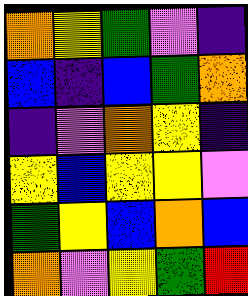[["orange", "yellow", "green", "violet", "indigo"], ["blue", "indigo", "blue", "green", "orange"], ["indigo", "violet", "orange", "yellow", "indigo"], ["yellow", "blue", "yellow", "yellow", "violet"], ["green", "yellow", "blue", "orange", "blue"], ["orange", "violet", "yellow", "green", "red"]]